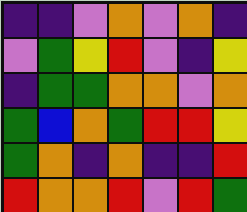[["indigo", "indigo", "violet", "orange", "violet", "orange", "indigo"], ["violet", "green", "yellow", "red", "violet", "indigo", "yellow"], ["indigo", "green", "green", "orange", "orange", "violet", "orange"], ["green", "blue", "orange", "green", "red", "red", "yellow"], ["green", "orange", "indigo", "orange", "indigo", "indigo", "red"], ["red", "orange", "orange", "red", "violet", "red", "green"]]